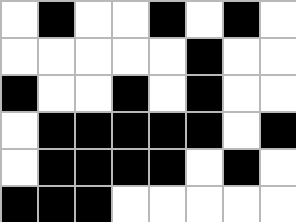[["white", "black", "white", "white", "black", "white", "black", "white"], ["white", "white", "white", "white", "white", "black", "white", "white"], ["black", "white", "white", "black", "white", "black", "white", "white"], ["white", "black", "black", "black", "black", "black", "white", "black"], ["white", "black", "black", "black", "black", "white", "black", "white"], ["black", "black", "black", "white", "white", "white", "white", "white"]]